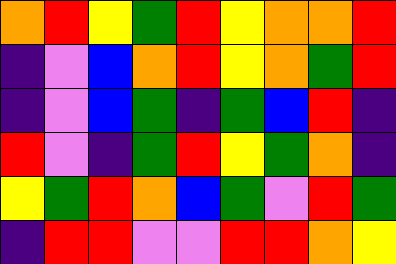[["orange", "red", "yellow", "green", "red", "yellow", "orange", "orange", "red"], ["indigo", "violet", "blue", "orange", "red", "yellow", "orange", "green", "red"], ["indigo", "violet", "blue", "green", "indigo", "green", "blue", "red", "indigo"], ["red", "violet", "indigo", "green", "red", "yellow", "green", "orange", "indigo"], ["yellow", "green", "red", "orange", "blue", "green", "violet", "red", "green"], ["indigo", "red", "red", "violet", "violet", "red", "red", "orange", "yellow"]]